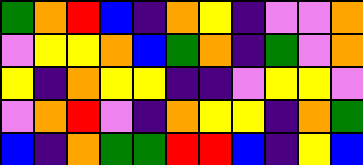[["green", "orange", "red", "blue", "indigo", "orange", "yellow", "indigo", "violet", "violet", "orange"], ["violet", "yellow", "yellow", "orange", "blue", "green", "orange", "indigo", "green", "violet", "orange"], ["yellow", "indigo", "orange", "yellow", "yellow", "indigo", "indigo", "violet", "yellow", "yellow", "violet"], ["violet", "orange", "red", "violet", "indigo", "orange", "yellow", "yellow", "indigo", "orange", "green"], ["blue", "indigo", "orange", "green", "green", "red", "red", "blue", "indigo", "yellow", "blue"]]